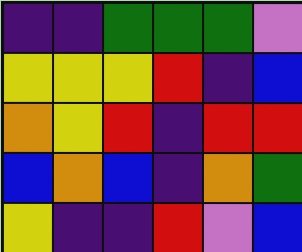[["indigo", "indigo", "green", "green", "green", "violet"], ["yellow", "yellow", "yellow", "red", "indigo", "blue"], ["orange", "yellow", "red", "indigo", "red", "red"], ["blue", "orange", "blue", "indigo", "orange", "green"], ["yellow", "indigo", "indigo", "red", "violet", "blue"]]